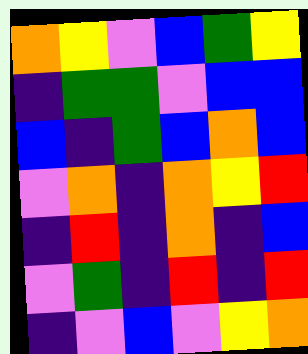[["orange", "yellow", "violet", "blue", "green", "yellow"], ["indigo", "green", "green", "violet", "blue", "blue"], ["blue", "indigo", "green", "blue", "orange", "blue"], ["violet", "orange", "indigo", "orange", "yellow", "red"], ["indigo", "red", "indigo", "orange", "indigo", "blue"], ["violet", "green", "indigo", "red", "indigo", "red"], ["indigo", "violet", "blue", "violet", "yellow", "orange"]]